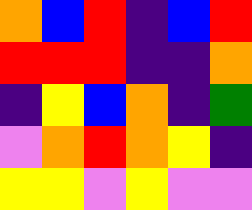[["orange", "blue", "red", "indigo", "blue", "red"], ["red", "red", "red", "indigo", "indigo", "orange"], ["indigo", "yellow", "blue", "orange", "indigo", "green"], ["violet", "orange", "red", "orange", "yellow", "indigo"], ["yellow", "yellow", "violet", "yellow", "violet", "violet"]]